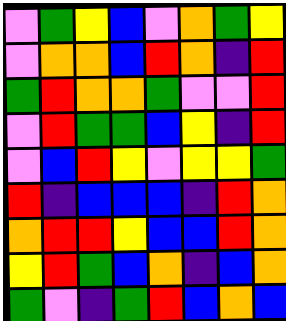[["violet", "green", "yellow", "blue", "violet", "orange", "green", "yellow"], ["violet", "orange", "orange", "blue", "red", "orange", "indigo", "red"], ["green", "red", "orange", "orange", "green", "violet", "violet", "red"], ["violet", "red", "green", "green", "blue", "yellow", "indigo", "red"], ["violet", "blue", "red", "yellow", "violet", "yellow", "yellow", "green"], ["red", "indigo", "blue", "blue", "blue", "indigo", "red", "orange"], ["orange", "red", "red", "yellow", "blue", "blue", "red", "orange"], ["yellow", "red", "green", "blue", "orange", "indigo", "blue", "orange"], ["green", "violet", "indigo", "green", "red", "blue", "orange", "blue"]]